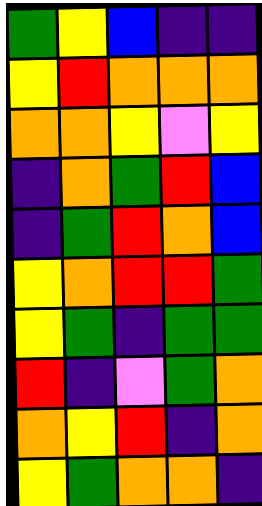[["green", "yellow", "blue", "indigo", "indigo"], ["yellow", "red", "orange", "orange", "orange"], ["orange", "orange", "yellow", "violet", "yellow"], ["indigo", "orange", "green", "red", "blue"], ["indigo", "green", "red", "orange", "blue"], ["yellow", "orange", "red", "red", "green"], ["yellow", "green", "indigo", "green", "green"], ["red", "indigo", "violet", "green", "orange"], ["orange", "yellow", "red", "indigo", "orange"], ["yellow", "green", "orange", "orange", "indigo"]]